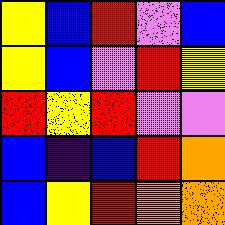[["yellow", "blue", "red", "violet", "blue"], ["yellow", "blue", "violet", "red", "yellow"], ["red", "yellow", "red", "violet", "violet"], ["blue", "indigo", "blue", "red", "orange"], ["blue", "yellow", "red", "orange", "orange"]]